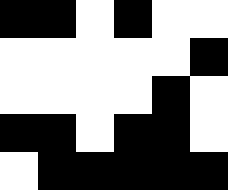[["black", "black", "white", "black", "white", "white"], ["white", "white", "white", "white", "white", "black"], ["white", "white", "white", "white", "black", "white"], ["black", "black", "white", "black", "black", "white"], ["white", "black", "black", "black", "black", "black"]]